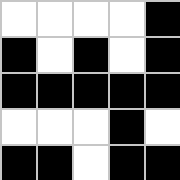[["white", "white", "white", "white", "black"], ["black", "white", "black", "white", "black"], ["black", "black", "black", "black", "black"], ["white", "white", "white", "black", "white"], ["black", "black", "white", "black", "black"]]